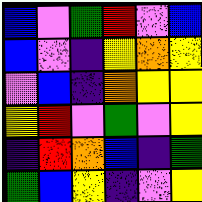[["blue", "violet", "green", "red", "violet", "blue"], ["blue", "violet", "indigo", "yellow", "orange", "yellow"], ["violet", "blue", "indigo", "orange", "yellow", "yellow"], ["yellow", "red", "violet", "green", "violet", "yellow"], ["indigo", "red", "orange", "blue", "indigo", "green"], ["green", "blue", "yellow", "indigo", "violet", "yellow"]]